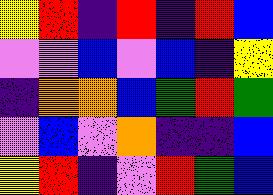[["yellow", "red", "indigo", "red", "indigo", "red", "blue"], ["violet", "violet", "blue", "violet", "blue", "indigo", "yellow"], ["indigo", "orange", "orange", "blue", "green", "red", "green"], ["violet", "blue", "violet", "orange", "indigo", "indigo", "blue"], ["yellow", "red", "indigo", "violet", "red", "green", "blue"]]